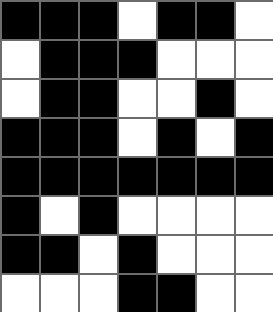[["black", "black", "black", "white", "black", "black", "white"], ["white", "black", "black", "black", "white", "white", "white"], ["white", "black", "black", "white", "white", "black", "white"], ["black", "black", "black", "white", "black", "white", "black"], ["black", "black", "black", "black", "black", "black", "black"], ["black", "white", "black", "white", "white", "white", "white"], ["black", "black", "white", "black", "white", "white", "white"], ["white", "white", "white", "black", "black", "white", "white"]]